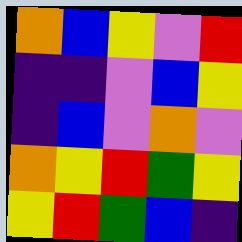[["orange", "blue", "yellow", "violet", "red"], ["indigo", "indigo", "violet", "blue", "yellow"], ["indigo", "blue", "violet", "orange", "violet"], ["orange", "yellow", "red", "green", "yellow"], ["yellow", "red", "green", "blue", "indigo"]]